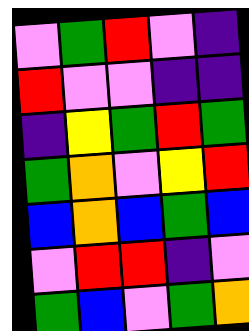[["violet", "green", "red", "violet", "indigo"], ["red", "violet", "violet", "indigo", "indigo"], ["indigo", "yellow", "green", "red", "green"], ["green", "orange", "violet", "yellow", "red"], ["blue", "orange", "blue", "green", "blue"], ["violet", "red", "red", "indigo", "violet"], ["green", "blue", "violet", "green", "orange"]]